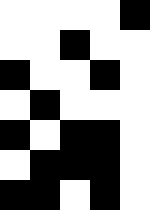[["white", "white", "white", "white", "black"], ["white", "white", "black", "white", "white"], ["black", "white", "white", "black", "white"], ["white", "black", "white", "white", "white"], ["black", "white", "black", "black", "white"], ["white", "black", "black", "black", "white"], ["black", "black", "white", "black", "white"]]